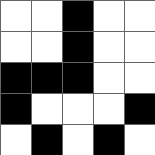[["white", "white", "black", "white", "white"], ["white", "white", "black", "white", "white"], ["black", "black", "black", "white", "white"], ["black", "white", "white", "white", "black"], ["white", "black", "white", "black", "white"]]